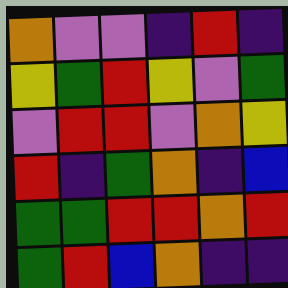[["orange", "violet", "violet", "indigo", "red", "indigo"], ["yellow", "green", "red", "yellow", "violet", "green"], ["violet", "red", "red", "violet", "orange", "yellow"], ["red", "indigo", "green", "orange", "indigo", "blue"], ["green", "green", "red", "red", "orange", "red"], ["green", "red", "blue", "orange", "indigo", "indigo"]]